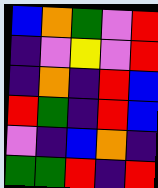[["blue", "orange", "green", "violet", "red"], ["indigo", "violet", "yellow", "violet", "red"], ["indigo", "orange", "indigo", "red", "blue"], ["red", "green", "indigo", "red", "blue"], ["violet", "indigo", "blue", "orange", "indigo"], ["green", "green", "red", "indigo", "red"]]